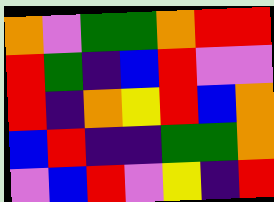[["orange", "violet", "green", "green", "orange", "red", "red"], ["red", "green", "indigo", "blue", "red", "violet", "violet"], ["red", "indigo", "orange", "yellow", "red", "blue", "orange"], ["blue", "red", "indigo", "indigo", "green", "green", "orange"], ["violet", "blue", "red", "violet", "yellow", "indigo", "red"]]